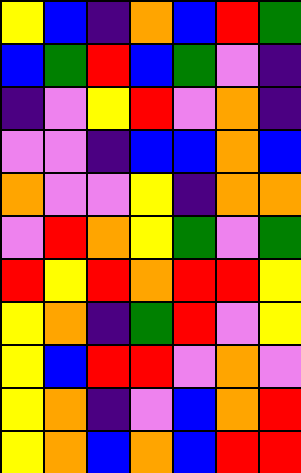[["yellow", "blue", "indigo", "orange", "blue", "red", "green"], ["blue", "green", "red", "blue", "green", "violet", "indigo"], ["indigo", "violet", "yellow", "red", "violet", "orange", "indigo"], ["violet", "violet", "indigo", "blue", "blue", "orange", "blue"], ["orange", "violet", "violet", "yellow", "indigo", "orange", "orange"], ["violet", "red", "orange", "yellow", "green", "violet", "green"], ["red", "yellow", "red", "orange", "red", "red", "yellow"], ["yellow", "orange", "indigo", "green", "red", "violet", "yellow"], ["yellow", "blue", "red", "red", "violet", "orange", "violet"], ["yellow", "orange", "indigo", "violet", "blue", "orange", "red"], ["yellow", "orange", "blue", "orange", "blue", "red", "red"]]